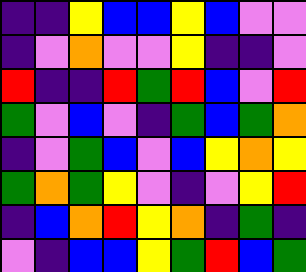[["indigo", "indigo", "yellow", "blue", "blue", "yellow", "blue", "violet", "violet"], ["indigo", "violet", "orange", "violet", "violet", "yellow", "indigo", "indigo", "violet"], ["red", "indigo", "indigo", "red", "green", "red", "blue", "violet", "red"], ["green", "violet", "blue", "violet", "indigo", "green", "blue", "green", "orange"], ["indigo", "violet", "green", "blue", "violet", "blue", "yellow", "orange", "yellow"], ["green", "orange", "green", "yellow", "violet", "indigo", "violet", "yellow", "red"], ["indigo", "blue", "orange", "red", "yellow", "orange", "indigo", "green", "indigo"], ["violet", "indigo", "blue", "blue", "yellow", "green", "red", "blue", "green"]]